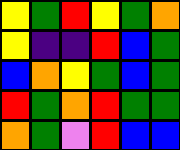[["yellow", "green", "red", "yellow", "green", "orange"], ["yellow", "indigo", "indigo", "red", "blue", "green"], ["blue", "orange", "yellow", "green", "blue", "green"], ["red", "green", "orange", "red", "green", "green"], ["orange", "green", "violet", "red", "blue", "blue"]]